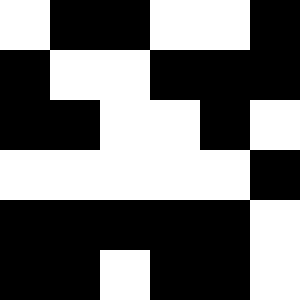[["white", "black", "black", "white", "white", "black"], ["black", "white", "white", "black", "black", "black"], ["black", "black", "white", "white", "black", "white"], ["white", "white", "white", "white", "white", "black"], ["black", "black", "black", "black", "black", "white"], ["black", "black", "white", "black", "black", "white"]]